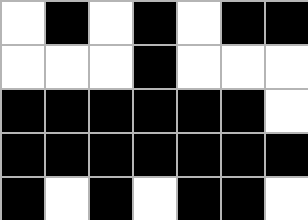[["white", "black", "white", "black", "white", "black", "black"], ["white", "white", "white", "black", "white", "white", "white"], ["black", "black", "black", "black", "black", "black", "white"], ["black", "black", "black", "black", "black", "black", "black"], ["black", "white", "black", "white", "black", "black", "white"]]